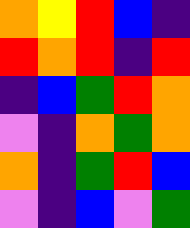[["orange", "yellow", "red", "blue", "indigo"], ["red", "orange", "red", "indigo", "red"], ["indigo", "blue", "green", "red", "orange"], ["violet", "indigo", "orange", "green", "orange"], ["orange", "indigo", "green", "red", "blue"], ["violet", "indigo", "blue", "violet", "green"]]